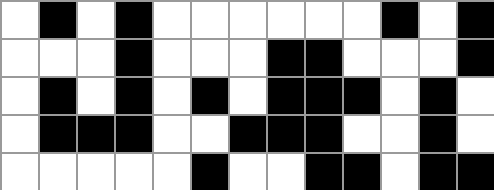[["white", "black", "white", "black", "white", "white", "white", "white", "white", "white", "black", "white", "black"], ["white", "white", "white", "black", "white", "white", "white", "black", "black", "white", "white", "white", "black"], ["white", "black", "white", "black", "white", "black", "white", "black", "black", "black", "white", "black", "white"], ["white", "black", "black", "black", "white", "white", "black", "black", "black", "white", "white", "black", "white"], ["white", "white", "white", "white", "white", "black", "white", "white", "black", "black", "white", "black", "black"]]